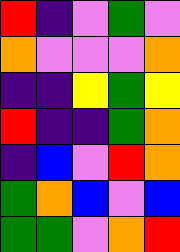[["red", "indigo", "violet", "green", "violet"], ["orange", "violet", "violet", "violet", "orange"], ["indigo", "indigo", "yellow", "green", "yellow"], ["red", "indigo", "indigo", "green", "orange"], ["indigo", "blue", "violet", "red", "orange"], ["green", "orange", "blue", "violet", "blue"], ["green", "green", "violet", "orange", "red"]]